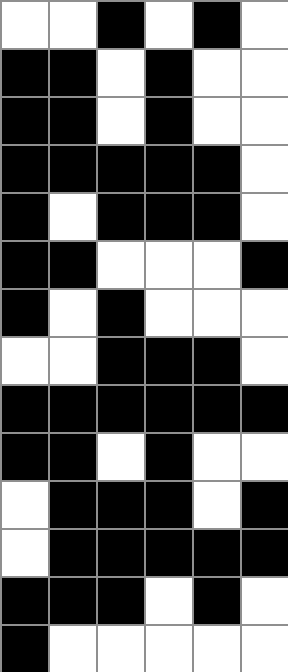[["white", "white", "black", "white", "black", "white"], ["black", "black", "white", "black", "white", "white"], ["black", "black", "white", "black", "white", "white"], ["black", "black", "black", "black", "black", "white"], ["black", "white", "black", "black", "black", "white"], ["black", "black", "white", "white", "white", "black"], ["black", "white", "black", "white", "white", "white"], ["white", "white", "black", "black", "black", "white"], ["black", "black", "black", "black", "black", "black"], ["black", "black", "white", "black", "white", "white"], ["white", "black", "black", "black", "white", "black"], ["white", "black", "black", "black", "black", "black"], ["black", "black", "black", "white", "black", "white"], ["black", "white", "white", "white", "white", "white"]]